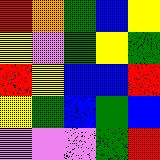[["red", "orange", "green", "blue", "yellow"], ["yellow", "violet", "green", "yellow", "green"], ["red", "yellow", "blue", "blue", "red"], ["yellow", "green", "blue", "green", "blue"], ["violet", "violet", "violet", "green", "red"]]